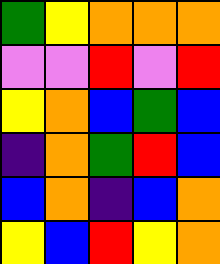[["green", "yellow", "orange", "orange", "orange"], ["violet", "violet", "red", "violet", "red"], ["yellow", "orange", "blue", "green", "blue"], ["indigo", "orange", "green", "red", "blue"], ["blue", "orange", "indigo", "blue", "orange"], ["yellow", "blue", "red", "yellow", "orange"]]